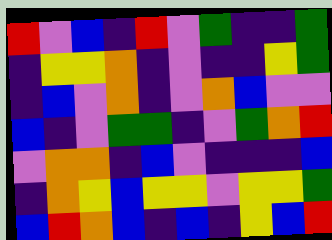[["red", "violet", "blue", "indigo", "red", "violet", "green", "indigo", "indigo", "green"], ["indigo", "yellow", "yellow", "orange", "indigo", "violet", "indigo", "indigo", "yellow", "green"], ["indigo", "blue", "violet", "orange", "indigo", "violet", "orange", "blue", "violet", "violet"], ["blue", "indigo", "violet", "green", "green", "indigo", "violet", "green", "orange", "red"], ["violet", "orange", "orange", "indigo", "blue", "violet", "indigo", "indigo", "indigo", "blue"], ["indigo", "orange", "yellow", "blue", "yellow", "yellow", "violet", "yellow", "yellow", "green"], ["blue", "red", "orange", "blue", "indigo", "blue", "indigo", "yellow", "blue", "red"]]